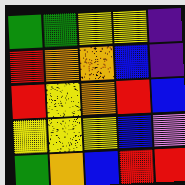[["green", "green", "yellow", "yellow", "indigo"], ["red", "orange", "orange", "blue", "indigo"], ["red", "yellow", "orange", "red", "blue"], ["yellow", "yellow", "yellow", "blue", "violet"], ["green", "orange", "blue", "red", "red"]]